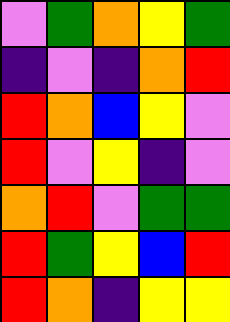[["violet", "green", "orange", "yellow", "green"], ["indigo", "violet", "indigo", "orange", "red"], ["red", "orange", "blue", "yellow", "violet"], ["red", "violet", "yellow", "indigo", "violet"], ["orange", "red", "violet", "green", "green"], ["red", "green", "yellow", "blue", "red"], ["red", "orange", "indigo", "yellow", "yellow"]]